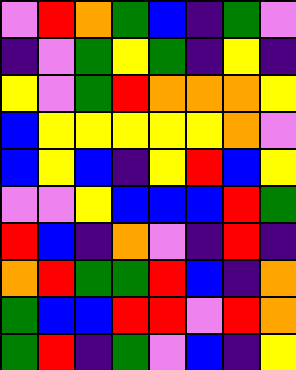[["violet", "red", "orange", "green", "blue", "indigo", "green", "violet"], ["indigo", "violet", "green", "yellow", "green", "indigo", "yellow", "indigo"], ["yellow", "violet", "green", "red", "orange", "orange", "orange", "yellow"], ["blue", "yellow", "yellow", "yellow", "yellow", "yellow", "orange", "violet"], ["blue", "yellow", "blue", "indigo", "yellow", "red", "blue", "yellow"], ["violet", "violet", "yellow", "blue", "blue", "blue", "red", "green"], ["red", "blue", "indigo", "orange", "violet", "indigo", "red", "indigo"], ["orange", "red", "green", "green", "red", "blue", "indigo", "orange"], ["green", "blue", "blue", "red", "red", "violet", "red", "orange"], ["green", "red", "indigo", "green", "violet", "blue", "indigo", "yellow"]]